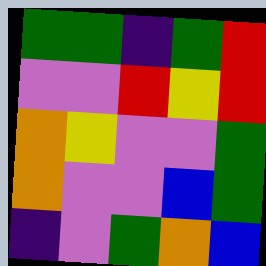[["green", "green", "indigo", "green", "red"], ["violet", "violet", "red", "yellow", "red"], ["orange", "yellow", "violet", "violet", "green"], ["orange", "violet", "violet", "blue", "green"], ["indigo", "violet", "green", "orange", "blue"]]